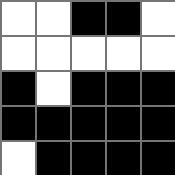[["white", "white", "black", "black", "white"], ["white", "white", "white", "white", "white"], ["black", "white", "black", "black", "black"], ["black", "black", "black", "black", "black"], ["white", "black", "black", "black", "black"]]